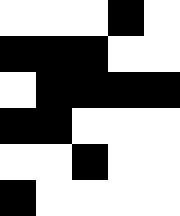[["white", "white", "white", "black", "white"], ["black", "black", "black", "white", "white"], ["white", "black", "black", "black", "black"], ["black", "black", "white", "white", "white"], ["white", "white", "black", "white", "white"], ["black", "white", "white", "white", "white"]]